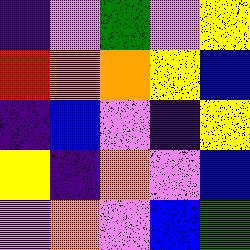[["indigo", "violet", "green", "violet", "yellow"], ["red", "orange", "orange", "yellow", "blue"], ["indigo", "blue", "violet", "indigo", "yellow"], ["yellow", "indigo", "orange", "violet", "blue"], ["violet", "orange", "violet", "blue", "green"]]